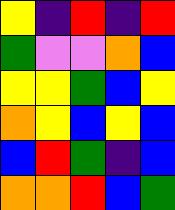[["yellow", "indigo", "red", "indigo", "red"], ["green", "violet", "violet", "orange", "blue"], ["yellow", "yellow", "green", "blue", "yellow"], ["orange", "yellow", "blue", "yellow", "blue"], ["blue", "red", "green", "indigo", "blue"], ["orange", "orange", "red", "blue", "green"]]